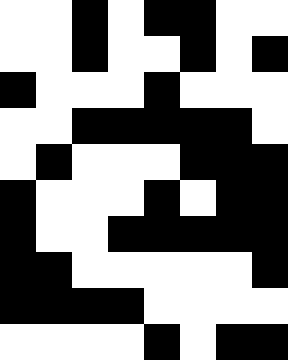[["white", "white", "black", "white", "black", "black", "white", "white"], ["white", "white", "black", "white", "white", "black", "white", "black"], ["black", "white", "white", "white", "black", "white", "white", "white"], ["white", "white", "black", "black", "black", "black", "black", "white"], ["white", "black", "white", "white", "white", "black", "black", "black"], ["black", "white", "white", "white", "black", "white", "black", "black"], ["black", "white", "white", "black", "black", "black", "black", "black"], ["black", "black", "white", "white", "white", "white", "white", "black"], ["black", "black", "black", "black", "white", "white", "white", "white"], ["white", "white", "white", "white", "black", "white", "black", "black"]]